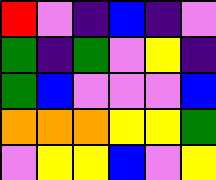[["red", "violet", "indigo", "blue", "indigo", "violet"], ["green", "indigo", "green", "violet", "yellow", "indigo"], ["green", "blue", "violet", "violet", "violet", "blue"], ["orange", "orange", "orange", "yellow", "yellow", "green"], ["violet", "yellow", "yellow", "blue", "violet", "yellow"]]